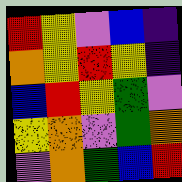[["red", "yellow", "violet", "blue", "indigo"], ["orange", "yellow", "red", "yellow", "indigo"], ["blue", "red", "yellow", "green", "violet"], ["yellow", "orange", "violet", "green", "orange"], ["violet", "orange", "green", "blue", "red"]]